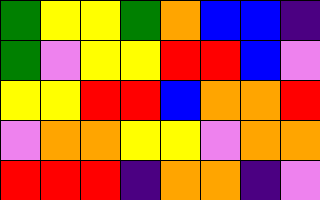[["green", "yellow", "yellow", "green", "orange", "blue", "blue", "indigo"], ["green", "violet", "yellow", "yellow", "red", "red", "blue", "violet"], ["yellow", "yellow", "red", "red", "blue", "orange", "orange", "red"], ["violet", "orange", "orange", "yellow", "yellow", "violet", "orange", "orange"], ["red", "red", "red", "indigo", "orange", "orange", "indigo", "violet"]]